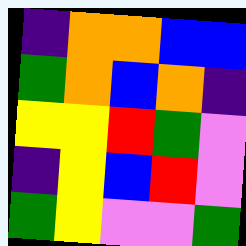[["indigo", "orange", "orange", "blue", "blue"], ["green", "orange", "blue", "orange", "indigo"], ["yellow", "yellow", "red", "green", "violet"], ["indigo", "yellow", "blue", "red", "violet"], ["green", "yellow", "violet", "violet", "green"]]